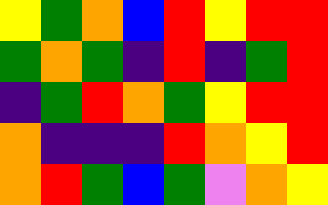[["yellow", "green", "orange", "blue", "red", "yellow", "red", "red"], ["green", "orange", "green", "indigo", "red", "indigo", "green", "red"], ["indigo", "green", "red", "orange", "green", "yellow", "red", "red"], ["orange", "indigo", "indigo", "indigo", "red", "orange", "yellow", "red"], ["orange", "red", "green", "blue", "green", "violet", "orange", "yellow"]]